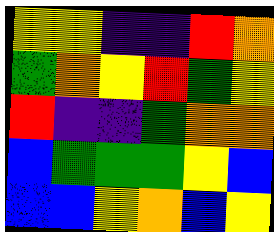[["yellow", "yellow", "indigo", "indigo", "red", "orange"], ["green", "orange", "yellow", "red", "green", "yellow"], ["red", "indigo", "indigo", "green", "orange", "orange"], ["blue", "green", "green", "green", "yellow", "blue"], ["blue", "blue", "yellow", "orange", "blue", "yellow"]]